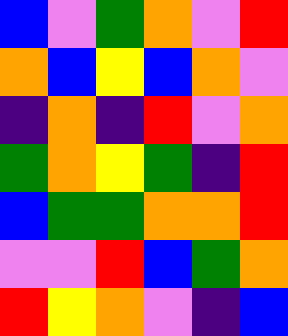[["blue", "violet", "green", "orange", "violet", "red"], ["orange", "blue", "yellow", "blue", "orange", "violet"], ["indigo", "orange", "indigo", "red", "violet", "orange"], ["green", "orange", "yellow", "green", "indigo", "red"], ["blue", "green", "green", "orange", "orange", "red"], ["violet", "violet", "red", "blue", "green", "orange"], ["red", "yellow", "orange", "violet", "indigo", "blue"]]